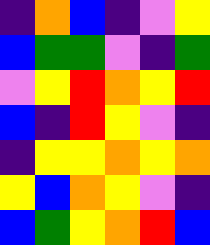[["indigo", "orange", "blue", "indigo", "violet", "yellow"], ["blue", "green", "green", "violet", "indigo", "green"], ["violet", "yellow", "red", "orange", "yellow", "red"], ["blue", "indigo", "red", "yellow", "violet", "indigo"], ["indigo", "yellow", "yellow", "orange", "yellow", "orange"], ["yellow", "blue", "orange", "yellow", "violet", "indigo"], ["blue", "green", "yellow", "orange", "red", "blue"]]